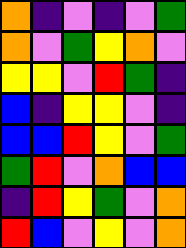[["orange", "indigo", "violet", "indigo", "violet", "green"], ["orange", "violet", "green", "yellow", "orange", "violet"], ["yellow", "yellow", "violet", "red", "green", "indigo"], ["blue", "indigo", "yellow", "yellow", "violet", "indigo"], ["blue", "blue", "red", "yellow", "violet", "green"], ["green", "red", "violet", "orange", "blue", "blue"], ["indigo", "red", "yellow", "green", "violet", "orange"], ["red", "blue", "violet", "yellow", "violet", "orange"]]